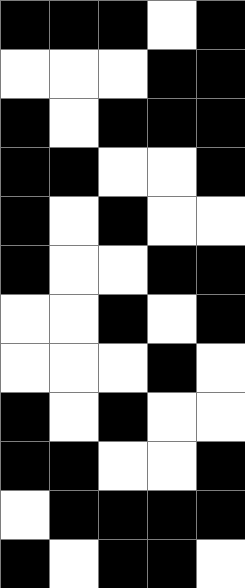[["black", "black", "black", "white", "black"], ["white", "white", "white", "black", "black"], ["black", "white", "black", "black", "black"], ["black", "black", "white", "white", "black"], ["black", "white", "black", "white", "white"], ["black", "white", "white", "black", "black"], ["white", "white", "black", "white", "black"], ["white", "white", "white", "black", "white"], ["black", "white", "black", "white", "white"], ["black", "black", "white", "white", "black"], ["white", "black", "black", "black", "black"], ["black", "white", "black", "black", "white"]]